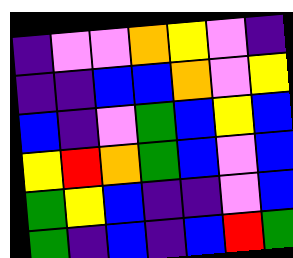[["indigo", "violet", "violet", "orange", "yellow", "violet", "indigo"], ["indigo", "indigo", "blue", "blue", "orange", "violet", "yellow"], ["blue", "indigo", "violet", "green", "blue", "yellow", "blue"], ["yellow", "red", "orange", "green", "blue", "violet", "blue"], ["green", "yellow", "blue", "indigo", "indigo", "violet", "blue"], ["green", "indigo", "blue", "indigo", "blue", "red", "green"]]